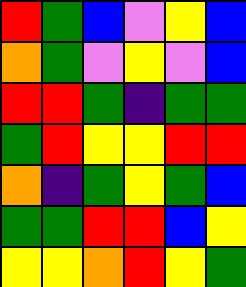[["red", "green", "blue", "violet", "yellow", "blue"], ["orange", "green", "violet", "yellow", "violet", "blue"], ["red", "red", "green", "indigo", "green", "green"], ["green", "red", "yellow", "yellow", "red", "red"], ["orange", "indigo", "green", "yellow", "green", "blue"], ["green", "green", "red", "red", "blue", "yellow"], ["yellow", "yellow", "orange", "red", "yellow", "green"]]